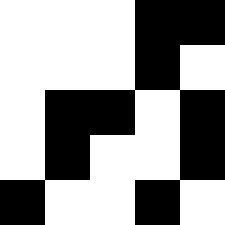[["white", "white", "white", "black", "black"], ["white", "white", "white", "black", "white"], ["white", "black", "black", "white", "black"], ["white", "black", "white", "white", "black"], ["black", "white", "white", "black", "white"]]